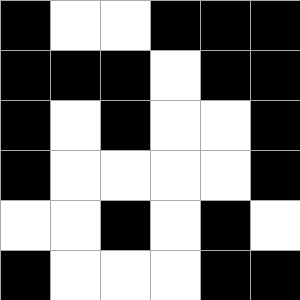[["black", "white", "white", "black", "black", "black"], ["black", "black", "black", "white", "black", "black"], ["black", "white", "black", "white", "white", "black"], ["black", "white", "white", "white", "white", "black"], ["white", "white", "black", "white", "black", "white"], ["black", "white", "white", "white", "black", "black"]]